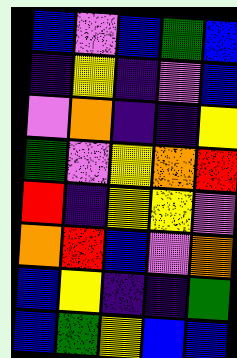[["blue", "violet", "blue", "green", "blue"], ["indigo", "yellow", "indigo", "violet", "blue"], ["violet", "orange", "indigo", "indigo", "yellow"], ["green", "violet", "yellow", "orange", "red"], ["red", "indigo", "yellow", "yellow", "violet"], ["orange", "red", "blue", "violet", "orange"], ["blue", "yellow", "indigo", "indigo", "green"], ["blue", "green", "yellow", "blue", "blue"]]